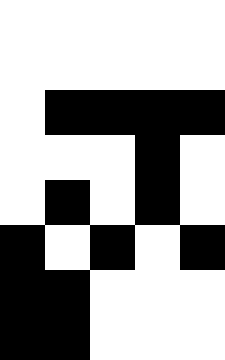[["white", "white", "white", "white", "white"], ["white", "white", "white", "white", "white"], ["white", "black", "black", "black", "black"], ["white", "white", "white", "black", "white"], ["white", "black", "white", "black", "white"], ["black", "white", "black", "white", "black"], ["black", "black", "white", "white", "white"], ["black", "black", "white", "white", "white"]]